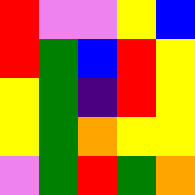[["red", "violet", "violet", "yellow", "blue"], ["red", "green", "blue", "red", "yellow"], ["yellow", "green", "indigo", "red", "yellow"], ["yellow", "green", "orange", "yellow", "yellow"], ["violet", "green", "red", "green", "orange"]]